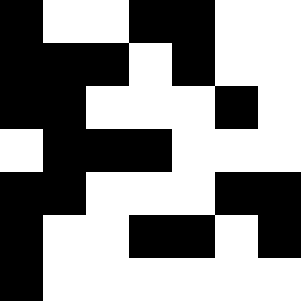[["black", "white", "white", "black", "black", "white", "white"], ["black", "black", "black", "white", "black", "white", "white"], ["black", "black", "white", "white", "white", "black", "white"], ["white", "black", "black", "black", "white", "white", "white"], ["black", "black", "white", "white", "white", "black", "black"], ["black", "white", "white", "black", "black", "white", "black"], ["black", "white", "white", "white", "white", "white", "white"]]